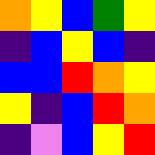[["orange", "yellow", "blue", "green", "yellow"], ["indigo", "blue", "yellow", "blue", "indigo"], ["blue", "blue", "red", "orange", "yellow"], ["yellow", "indigo", "blue", "red", "orange"], ["indigo", "violet", "blue", "yellow", "red"]]